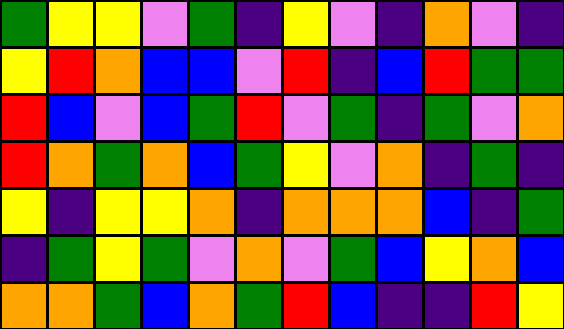[["green", "yellow", "yellow", "violet", "green", "indigo", "yellow", "violet", "indigo", "orange", "violet", "indigo"], ["yellow", "red", "orange", "blue", "blue", "violet", "red", "indigo", "blue", "red", "green", "green"], ["red", "blue", "violet", "blue", "green", "red", "violet", "green", "indigo", "green", "violet", "orange"], ["red", "orange", "green", "orange", "blue", "green", "yellow", "violet", "orange", "indigo", "green", "indigo"], ["yellow", "indigo", "yellow", "yellow", "orange", "indigo", "orange", "orange", "orange", "blue", "indigo", "green"], ["indigo", "green", "yellow", "green", "violet", "orange", "violet", "green", "blue", "yellow", "orange", "blue"], ["orange", "orange", "green", "blue", "orange", "green", "red", "blue", "indigo", "indigo", "red", "yellow"]]